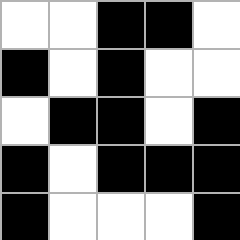[["white", "white", "black", "black", "white"], ["black", "white", "black", "white", "white"], ["white", "black", "black", "white", "black"], ["black", "white", "black", "black", "black"], ["black", "white", "white", "white", "black"]]